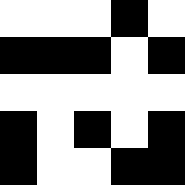[["white", "white", "white", "black", "white"], ["black", "black", "black", "white", "black"], ["white", "white", "white", "white", "white"], ["black", "white", "black", "white", "black"], ["black", "white", "white", "black", "black"]]